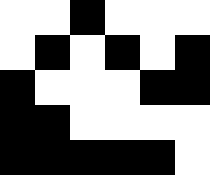[["white", "white", "black", "white", "white", "white"], ["white", "black", "white", "black", "white", "black"], ["black", "white", "white", "white", "black", "black"], ["black", "black", "white", "white", "white", "white"], ["black", "black", "black", "black", "black", "white"]]